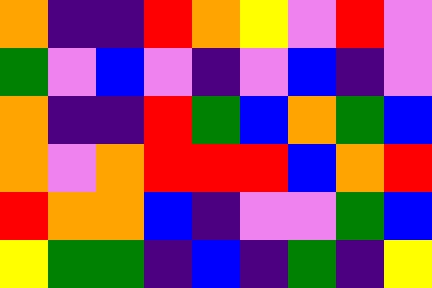[["orange", "indigo", "indigo", "red", "orange", "yellow", "violet", "red", "violet"], ["green", "violet", "blue", "violet", "indigo", "violet", "blue", "indigo", "violet"], ["orange", "indigo", "indigo", "red", "green", "blue", "orange", "green", "blue"], ["orange", "violet", "orange", "red", "red", "red", "blue", "orange", "red"], ["red", "orange", "orange", "blue", "indigo", "violet", "violet", "green", "blue"], ["yellow", "green", "green", "indigo", "blue", "indigo", "green", "indigo", "yellow"]]